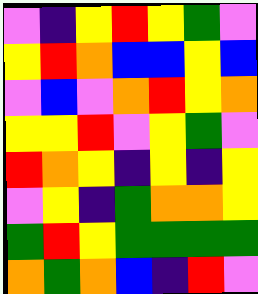[["violet", "indigo", "yellow", "red", "yellow", "green", "violet"], ["yellow", "red", "orange", "blue", "blue", "yellow", "blue"], ["violet", "blue", "violet", "orange", "red", "yellow", "orange"], ["yellow", "yellow", "red", "violet", "yellow", "green", "violet"], ["red", "orange", "yellow", "indigo", "yellow", "indigo", "yellow"], ["violet", "yellow", "indigo", "green", "orange", "orange", "yellow"], ["green", "red", "yellow", "green", "green", "green", "green"], ["orange", "green", "orange", "blue", "indigo", "red", "violet"]]